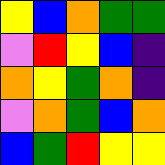[["yellow", "blue", "orange", "green", "green"], ["violet", "red", "yellow", "blue", "indigo"], ["orange", "yellow", "green", "orange", "indigo"], ["violet", "orange", "green", "blue", "orange"], ["blue", "green", "red", "yellow", "yellow"]]